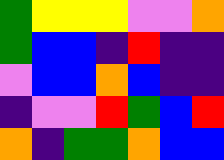[["green", "yellow", "yellow", "yellow", "violet", "violet", "orange"], ["green", "blue", "blue", "indigo", "red", "indigo", "indigo"], ["violet", "blue", "blue", "orange", "blue", "indigo", "indigo"], ["indigo", "violet", "violet", "red", "green", "blue", "red"], ["orange", "indigo", "green", "green", "orange", "blue", "blue"]]